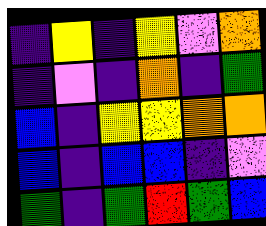[["indigo", "yellow", "indigo", "yellow", "violet", "orange"], ["indigo", "violet", "indigo", "orange", "indigo", "green"], ["blue", "indigo", "yellow", "yellow", "orange", "orange"], ["blue", "indigo", "blue", "blue", "indigo", "violet"], ["green", "indigo", "green", "red", "green", "blue"]]